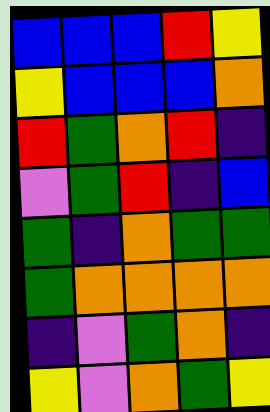[["blue", "blue", "blue", "red", "yellow"], ["yellow", "blue", "blue", "blue", "orange"], ["red", "green", "orange", "red", "indigo"], ["violet", "green", "red", "indigo", "blue"], ["green", "indigo", "orange", "green", "green"], ["green", "orange", "orange", "orange", "orange"], ["indigo", "violet", "green", "orange", "indigo"], ["yellow", "violet", "orange", "green", "yellow"]]